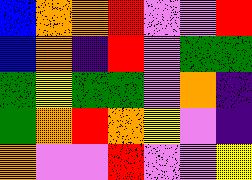[["blue", "orange", "orange", "red", "violet", "violet", "red"], ["blue", "orange", "indigo", "red", "violet", "green", "green"], ["green", "yellow", "green", "green", "violet", "orange", "indigo"], ["green", "orange", "red", "orange", "yellow", "violet", "indigo"], ["orange", "violet", "violet", "red", "violet", "violet", "yellow"]]